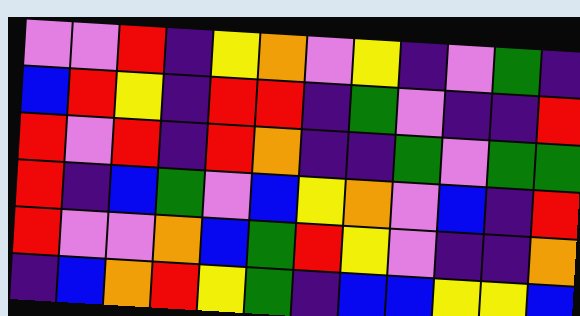[["violet", "violet", "red", "indigo", "yellow", "orange", "violet", "yellow", "indigo", "violet", "green", "indigo"], ["blue", "red", "yellow", "indigo", "red", "red", "indigo", "green", "violet", "indigo", "indigo", "red"], ["red", "violet", "red", "indigo", "red", "orange", "indigo", "indigo", "green", "violet", "green", "green"], ["red", "indigo", "blue", "green", "violet", "blue", "yellow", "orange", "violet", "blue", "indigo", "red"], ["red", "violet", "violet", "orange", "blue", "green", "red", "yellow", "violet", "indigo", "indigo", "orange"], ["indigo", "blue", "orange", "red", "yellow", "green", "indigo", "blue", "blue", "yellow", "yellow", "blue"]]